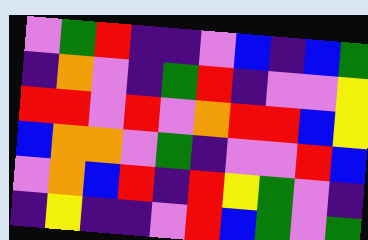[["violet", "green", "red", "indigo", "indigo", "violet", "blue", "indigo", "blue", "green"], ["indigo", "orange", "violet", "indigo", "green", "red", "indigo", "violet", "violet", "yellow"], ["red", "red", "violet", "red", "violet", "orange", "red", "red", "blue", "yellow"], ["blue", "orange", "orange", "violet", "green", "indigo", "violet", "violet", "red", "blue"], ["violet", "orange", "blue", "red", "indigo", "red", "yellow", "green", "violet", "indigo"], ["indigo", "yellow", "indigo", "indigo", "violet", "red", "blue", "green", "violet", "green"]]